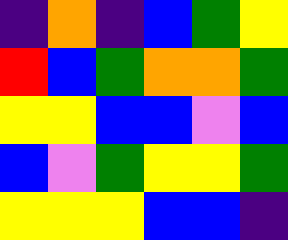[["indigo", "orange", "indigo", "blue", "green", "yellow"], ["red", "blue", "green", "orange", "orange", "green"], ["yellow", "yellow", "blue", "blue", "violet", "blue"], ["blue", "violet", "green", "yellow", "yellow", "green"], ["yellow", "yellow", "yellow", "blue", "blue", "indigo"]]